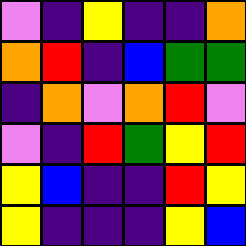[["violet", "indigo", "yellow", "indigo", "indigo", "orange"], ["orange", "red", "indigo", "blue", "green", "green"], ["indigo", "orange", "violet", "orange", "red", "violet"], ["violet", "indigo", "red", "green", "yellow", "red"], ["yellow", "blue", "indigo", "indigo", "red", "yellow"], ["yellow", "indigo", "indigo", "indigo", "yellow", "blue"]]